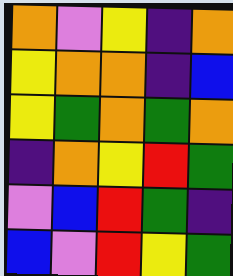[["orange", "violet", "yellow", "indigo", "orange"], ["yellow", "orange", "orange", "indigo", "blue"], ["yellow", "green", "orange", "green", "orange"], ["indigo", "orange", "yellow", "red", "green"], ["violet", "blue", "red", "green", "indigo"], ["blue", "violet", "red", "yellow", "green"]]